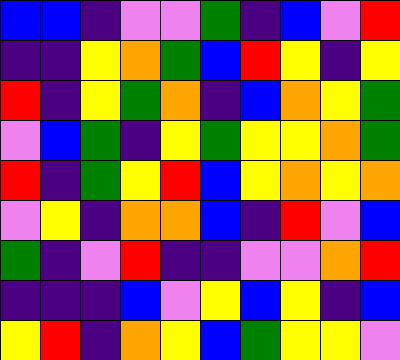[["blue", "blue", "indigo", "violet", "violet", "green", "indigo", "blue", "violet", "red"], ["indigo", "indigo", "yellow", "orange", "green", "blue", "red", "yellow", "indigo", "yellow"], ["red", "indigo", "yellow", "green", "orange", "indigo", "blue", "orange", "yellow", "green"], ["violet", "blue", "green", "indigo", "yellow", "green", "yellow", "yellow", "orange", "green"], ["red", "indigo", "green", "yellow", "red", "blue", "yellow", "orange", "yellow", "orange"], ["violet", "yellow", "indigo", "orange", "orange", "blue", "indigo", "red", "violet", "blue"], ["green", "indigo", "violet", "red", "indigo", "indigo", "violet", "violet", "orange", "red"], ["indigo", "indigo", "indigo", "blue", "violet", "yellow", "blue", "yellow", "indigo", "blue"], ["yellow", "red", "indigo", "orange", "yellow", "blue", "green", "yellow", "yellow", "violet"]]